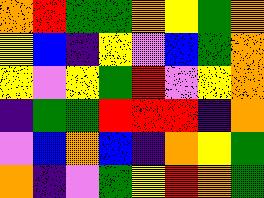[["orange", "red", "green", "green", "orange", "yellow", "green", "orange"], ["yellow", "blue", "indigo", "yellow", "violet", "blue", "green", "orange"], ["yellow", "violet", "yellow", "green", "red", "violet", "yellow", "orange"], ["indigo", "green", "green", "red", "red", "red", "indigo", "orange"], ["violet", "blue", "orange", "blue", "indigo", "orange", "yellow", "green"], ["orange", "indigo", "violet", "green", "yellow", "red", "orange", "green"]]